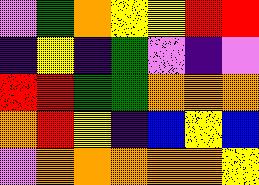[["violet", "green", "orange", "yellow", "yellow", "red", "red"], ["indigo", "yellow", "indigo", "green", "violet", "indigo", "violet"], ["red", "red", "green", "green", "orange", "orange", "orange"], ["orange", "red", "yellow", "indigo", "blue", "yellow", "blue"], ["violet", "orange", "orange", "orange", "orange", "orange", "yellow"]]